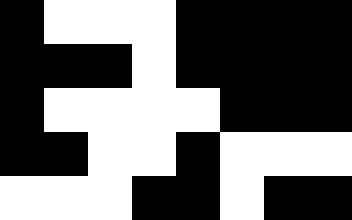[["black", "white", "white", "white", "black", "black", "black", "black"], ["black", "black", "black", "white", "black", "black", "black", "black"], ["black", "white", "white", "white", "white", "black", "black", "black"], ["black", "black", "white", "white", "black", "white", "white", "white"], ["white", "white", "white", "black", "black", "white", "black", "black"]]